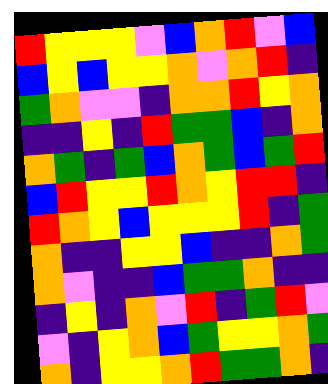[["red", "yellow", "yellow", "yellow", "violet", "blue", "orange", "red", "violet", "blue"], ["blue", "yellow", "blue", "yellow", "yellow", "orange", "violet", "orange", "red", "indigo"], ["green", "orange", "violet", "violet", "indigo", "orange", "orange", "red", "yellow", "orange"], ["indigo", "indigo", "yellow", "indigo", "red", "green", "green", "blue", "indigo", "orange"], ["orange", "green", "indigo", "green", "blue", "orange", "green", "blue", "green", "red"], ["blue", "red", "yellow", "yellow", "red", "orange", "yellow", "red", "red", "indigo"], ["red", "orange", "yellow", "blue", "yellow", "yellow", "yellow", "red", "indigo", "green"], ["orange", "indigo", "indigo", "yellow", "yellow", "blue", "indigo", "indigo", "orange", "green"], ["orange", "violet", "indigo", "indigo", "blue", "green", "green", "orange", "indigo", "indigo"], ["indigo", "yellow", "indigo", "orange", "violet", "red", "indigo", "green", "red", "violet"], ["violet", "indigo", "yellow", "orange", "blue", "green", "yellow", "yellow", "orange", "green"], ["orange", "indigo", "yellow", "yellow", "orange", "red", "green", "green", "orange", "indigo"]]